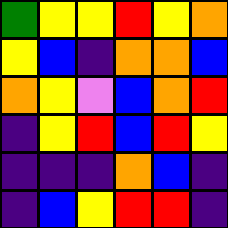[["green", "yellow", "yellow", "red", "yellow", "orange"], ["yellow", "blue", "indigo", "orange", "orange", "blue"], ["orange", "yellow", "violet", "blue", "orange", "red"], ["indigo", "yellow", "red", "blue", "red", "yellow"], ["indigo", "indigo", "indigo", "orange", "blue", "indigo"], ["indigo", "blue", "yellow", "red", "red", "indigo"]]